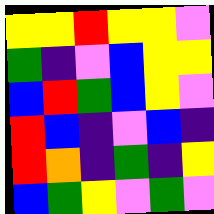[["yellow", "yellow", "red", "yellow", "yellow", "violet"], ["green", "indigo", "violet", "blue", "yellow", "yellow"], ["blue", "red", "green", "blue", "yellow", "violet"], ["red", "blue", "indigo", "violet", "blue", "indigo"], ["red", "orange", "indigo", "green", "indigo", "yellow"], ["blue", "green", "yellow", "violet", "green", "violet"]]